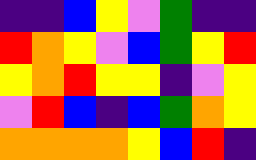[["indigo", "indigo", "blue", "yellow", "violet", "green", "indigo", "indigo"], ["red", "orange", "yellow", "violet", "blue", "green", "yellow", "red"], ["yellow", "orange", "red", "yellow", "yellow", "indigo", "violet", "yellow"], ["violet", "red", "blue", "indigo", "blue", "green", "orange", "yellow"], ["orange", "orange", "orange", "orange", "yellow", "blue", "red", "indigo"]]